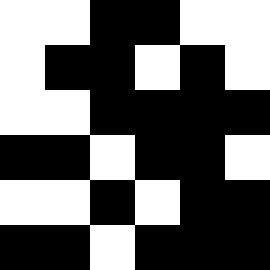[["white", "white", "black", "black", "white", "white"], ["white", "black", "black", "white", "black", "white"], ["white", "white", "black", "black", "black", "black"], ["black", "black", "white", "black", "black", "white"], ["white", "white", "black", "white", "black", "black"], ["black", "black", "white", "black", "black", "black"]]